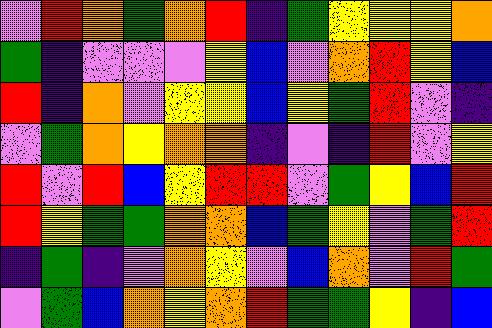[["violet", "red", "orange", "green", "orange", "red", "indigo", "green", "yellow", "yellow", "yellow", "orange"], ["green", "indigo", "violet", "violet", "violet", "yellow", "blue", "violet", "orange", "red", "yellow", "blue"], ["red", "indigo", "orange", "violet", "yellow", "yellow", "blue", "yellow", "green", "red", "violet", "indigo"], ["violet", "green", "orange", "yellow", "orange", "orange", "indigo", "violet", "indigo", "red", "violet", "yellow"], ["red", "violet", "red", "blue", "yellow", "red", "red", "violet", "green", "yellow", "blue", "red"], ["red", "yellow", "green", "green", "orange", "orange", "blue", "green", "yellow", "violet", "green", "red"], ["indigo", "green", "indigo", "violet", "orange", "yellow", "violet", "blue", "orange", "violet", "red", "green"], ["violet", "green", "blue", "orange", "yellow", "orange", "red", "green", "green", "yellow", "indigo", "blue"]]